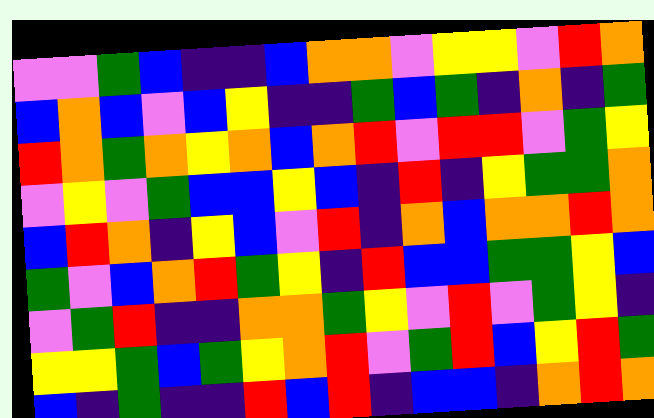[["violet", "violet", "green", "blue", "indigo", "indigo", "blue", "orange", "orange", "violet", "yellow", "yellow", "violet", "red", "orange"], ["blue", "orange", "blue", "violet", "blue", "yellow", "indigo", "indigo", "green", "blue", "green", "indigo", "orange", "indigo", "green"], ["red", "orange", "green", "orange", "yellow", "orange", "blue", "orange", "red", "violet", "red", "red", "violet", "green", "yellow"], ["violet", "yellow", "violet", "green", "blue", "blue", "yellow", "blue", "indigo", "red", "indigo", "yellow", "green", "green", "orange"], ["blue", "red", "orange", "indigo", "yellow", "blue", "violet", "red", "indigo", "orange", "blue", "orange", "orange", "red", "orange"], ["green", "violet", "blue", "orange", "red", "green", "yellow", "indigo", "red", "blue", "blue", "green", "green", "yellow", "blue"], ["violet", "green", "red", "indigo", "indigo", "orange", "orange", "green", "yellow", "violet", "red", "violet", "green", "yellow", "indigo"], ["yellow", "yellow", "green", "blue", "green", "yellow", "orange", "red", "violet", "green", "red", "blue", "yellow", "red", "green"], ["blue", "indigo", "green", "indigo", "indigo", "red", "blue", "red", "indigo", "blue", "blue", "indigo", "orange", "red", "orange"]]